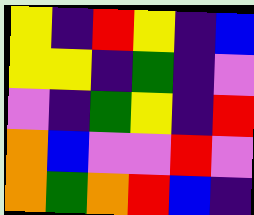[["yellow", "indigo", "red", "yellow", "indigo", "blue"], ["yellow", "yellow", "indigo", "green", "indigo", "violet"], ["violet", "indigo", "green", "yellow", "indigo", "red"], ["orange", "blue", "violet", "violet", "red", "violet"], ["orange", "green", "orange", "red", "blue", "indigo"]]